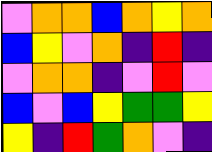[["violet", "orange", "orange", "blue", "orange", "yellow", "orange"], ["blue", "yellow", "violet", "orange", "indigo", "red", "indigo"], ["violet", "orange", "orange", "indigo", "violet", "red", "violet"], ["blue", "violet", "blue", "yellow", "green", "green", "yellow"], ["yellow", "indigo", "red", "green", "orange", "violet", "indigo"]]